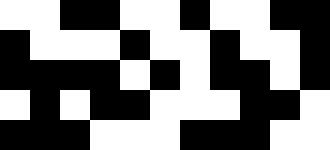[["white", "white", "black", "black", "white", "white", "black", "white", "white", "black", "black"], ["black", "white", "white", "white", "black", "white", "white", "black", "white", "white", "black"], ["black", "black", "black", "black", "white", "black", "white", "black", "black", "white", "black"], ["white", "black", "white", "black", "black", "white", "white", "white", "black", "black", "white"], ["black", "black", "black", "white", "white", "white", "black", "black", "black", "white", "white"]]